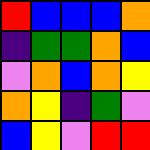[["red", "blue", "blue", "blue", "orange"], ["indigo", "green", "green", "orange", "blue"], ["violet", "orange", "blue", "orange", "yellow"], ["orange", "yellow", "indigo", "green", "violet"], ["blue", "yellow", "violet", "red", "red"]]